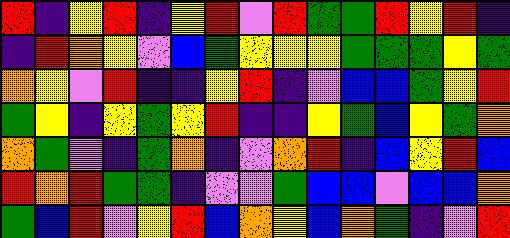[["red", "indigo", "yellow", "red", "indigo", "yellow", "red", "violet", "red", "green", "green", "red", "yellow", "red", "indigo"], ["indigo", "red", "orange", "yellow", "violet", "blue", "green", "yellow", "yellow", "yellow", "green", "green", "green", "yellow", "green"], ["orange", "yellow", "violet", "red", "indigo", "indigo", "yellow", "red", "indigo", "violet", "blue", "blue", "green", "yellow", "red"], ["green", "yellow", "indigo", "yellow", "green", "yellow", "red", "indigo", "indigo", "yellow", "green", "blue", "yellow", "green", "orange"], ["orange", "green", "violet", "indigo", "green", "orange", "indigo", "violet", "orange", "red", "indigo", "blue", "yellow", "red", "blue"], ["red", "orange", "red", "green", "green", "indigo", "violet", "violet", "green", "blue", "blue", "violet", "blue", "blue", "orange"], ["green", "blue", "red", "violet", "yellow", "red", "blue", "orange", "yellow", "blue", "orange", "green", "indigo", "violet", "red"]]